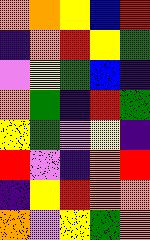[["orange", "orange", "yellow", "blue", "red"], ["indigo", "orange", "red", "yellow", "green"], ["violet", "yellow", "green", "blue", "indigo"], ["orange", "green", "indigo", "red", "green"], ["yellow", "green", "violet", "yellow", "indigo"], ["red", "violet", "indigo", "orange", "red"], ["indigo", "yellow", "red", "orange", "orange"], ["orange", "violet", "yellow", "green", "orange"]]